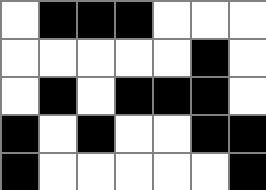[["white", "black", "black", "black", "white", "white", "white"], ["white", "white", "white", "white", "white", "black", "white"], ["white", "black", "white", "black", "black", "black", "white"], ["black", "white", "black", "white", "white", "black", "black"], ["black", "white", "white", "white", "white", "white", "black"]]